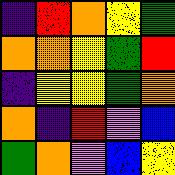[["indigo", "red", "orange", "yellow", "green"], ["orange", "orange", "yellow", "green", "red"], ["indigo", "yellow", "yellow", "green", "orange"], ["orange", "indigo", "red", "violet", "blue"], ["green", "orange", "violet", "blue", "yellow"]]